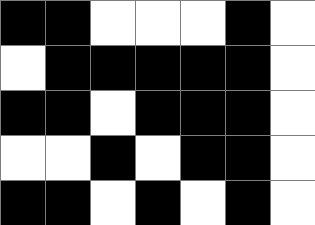[["black", "black", "white", "white", "white", "black", "white"], ["white", "black", "black", "black", "black", "black", "white"], ["black", "black", "white", "black", "black", "black", "white"], ["white", "white", "black", "white", "black", "black", "white"], ["black", "black", "white", "black", "white", "black", "white"]]